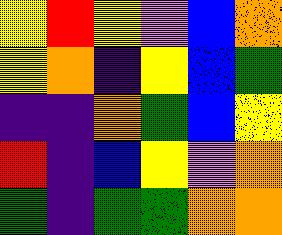[["yellow", "red", "yellow", "violet", "blue", "orange"], ["yellow", "orange", "indigo", "yellow", "blue", "green"], ["indigo", "indigo", "orange", "green", "blue", "yellow"], ["red", "indigo", "blue", "yellow", "violet", "orange"], ["green", "indigo", "green", "green", "orange", "orange"]]